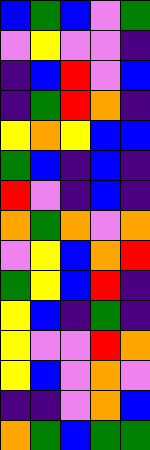[["blue", "green", "blue", "violet", "green"], ["violet", "yellow", "violet", "violet", "indigo"], ["indigo", "blue", "red", "violet", "blue"], ["indigo", "green", "red", "orange", "indigo"], ["yellow", "orange", "yellow", "blue", "blue"], ["green", "blue", "indigo", "blue", "indigo"], ["red", "violet", "indigo", "blue", "indigo"], ["orange", "green", "orange", "violet", "orange"], ["violet", "yellow", "blue", "orange", "red"], ["green", "yellow", "blue", "red", "indigo"], ["yellow", "blue", "indigo", "green", "indigo"], ["yellow", "violet", "violet", "red", "orange"], ["yellow", "blue", "violet", "orange", "violet"], ["indigo", "indigo", "violet", "orange", "blue"], ["orange", "green", "blue", "green", "green"]]